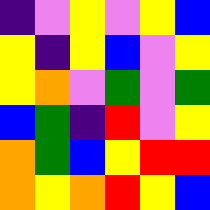[["indigo", "violet", "yellow", "violet", "yellow", "blue"], ["yellow", "indigo", "yellow", "blue", "violet", "yellow"], ["yellow", "orange", "violet", "green", "violet", "green"], ["blue", "green", "indigo", "red", "violet", "yellow"], ["orange", "green", "blue", "yellow", "red", "red"], ["orange", "yellow", "orange", "red", "yellow", "blue"]]